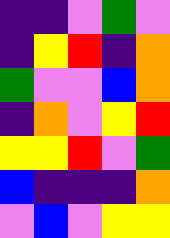[["indigo", "indigo", "violet", "green", "violet"], ["indigo", "yellow", "red", "indigo", "orange"], ["green", "violet", "violet", "blue", "orange"], ["indigo", "orange", "violet", "yellow", "red"], ["yellow", "yellow", "red", "violet", "green"], ["blue", "indigo", "indigo", "indigo", "orange"], ["violet", "blue", "violet", "yellow", "yellow"]]